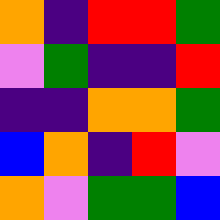[["orange", "indigo", "red", "red", "green"], ["violet", "green", "indigo", "indigo", "red"], ["indigo", "indigo", "orange", "orange", "green"], ["blue", "orange", "indigo", "red", "violet"], ["orange", "violet", "green", "green", "blue"]]